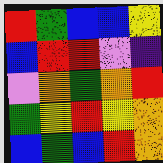[["red", "green", "blue", "blue", "yellow"], ["blue", "red", "red", "violet", "indigo"], ["violet", "orange", "green", "orange", "red"], ["green", "yellow", "red", "yellow", "orange"], ["blue", "green", "blue", "red", "orange"]]